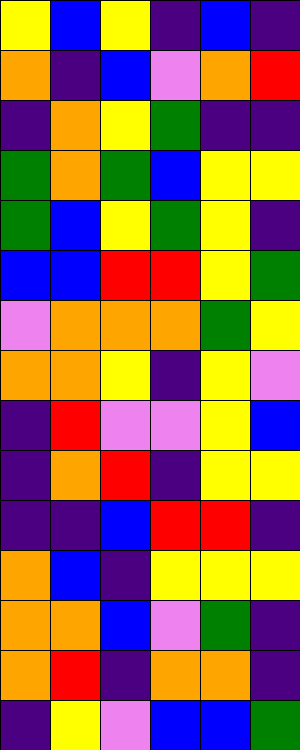[["yellow", "blue", "yellow", "indigo", "blue", "indigo"], ["orange", "indigo", "blue", "violet", "orange", "red"], ["indigo", "orange", "yellow", "green", "indigo", "indigo"], ["green", "orange", "green", "blue", "yellow", "yellow"], ["green", "blue", "yellow", "green", "yellow", "indigo"], ["blue", "blue", "red", "red", "yellow", "green"], ["violet", "orange", "orange", "orange", "green", "yellow"], ["orange", "orange", "yellow", "indigo", "yellow", "violet"], ["indigo", "red", "violet", "violet", "yellow", "blue"], ["indigo", "orange", "red", "indigo", "yellow", "yellow"], ["indigo", "indigo", "blue", "red", "red", "indigo"], ["orange", "blue", "indigo", "yellow", "yellow", "yellow"], ["orange", "orange", "blue", "violet", "green", "indigo"], ["orange", "red", "indigo", "orange", "orange", "indigo"], ["indigo", "yellow", "violet", "blue", "blue", "green"]]